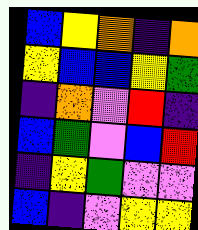[["blue", "yellow", "orange", "indigo", "orange"], ["yellow", "blue", "blue", "yellow", "green"], ["indigo", "orange", "violet", "red", "indigo"], ["blue", "green", "violet", "blue", "red"], ["indigo", "yellow", "green", "violet", "violet"], ["blue", "indigo", "violet", "yellow", "yellow"]]